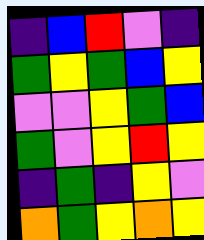[["indigo", "blue", "red", "violet", "indigo"], ["green", "yellow", "green", "blue", "yellow"], ["violet", "violet", "yellow", "green", "blue"], ["green", "violet", "yellow", "red", "yellow"], ["indigo", "green", "indigo", "yellow", "violet"], ["orange", "green", "yellow", "orange", "yellow"]]